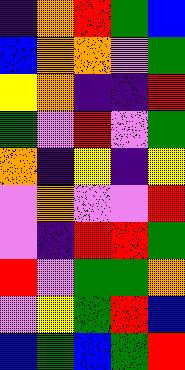[["indigo", "orange", "red", "green", "blue"], ["blue", "orange", "orange", "violet", "green"], ["yellow", "orange", "indigo", "indigo", "red"], ["green", "violet", "red", "violet", "green"], ["orange", "indigo", "yellow", "indigo", "yellow"], ["violet", "orange", "violet", "violet", "red"], ["violet", "indigo", "red", "red", "green"], ["red", "violet", "green", "green", "orange"], ["violet", "yellow", "green", "red", "blue"], ["blue", "green", "blue", "green", "red"]]